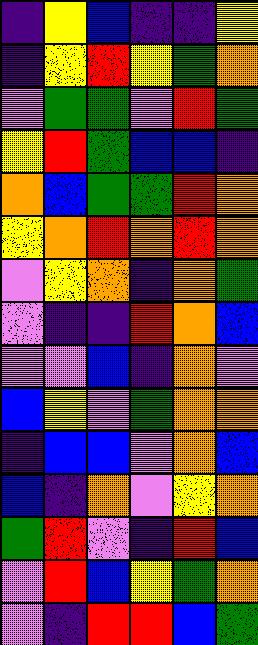[["indigo", "yellow", "blue", "indigo", "indigo", "yellow"], ["indigo", "yellow", "red", "yellow", "green", "orange"], ["violet", "green", "green", "violet", "red", "green"], ["yellow", "red", "green", "blue", "blue", "indigo"], ["orange", "blue", "green", "green", "red", "orange"], ["yellow", "orange", "red", "orange", "red", "orange"], ["violet", "yellow", "orange", "indigo", "orange", "green"], ["violet", "indigo", "indigo", "red", "orange", "blue"], ["violet", "violet", "blue", "indigo", "orange", "violet"], ["blue", "yellow", "violet", "green", "orange", "orange"], ["indigo", "blue", "blue", "violet", "orange", "blue"], ["blue", "indigo", "orange", "violet", "yellow", "orange"], ["green", "red", "violet", "indigo", "red", "blue"], ["violet", "red", "blue", "yellow", "green", "orange"], ["violet", "indigo", "red", "red", "blue", "green"]]